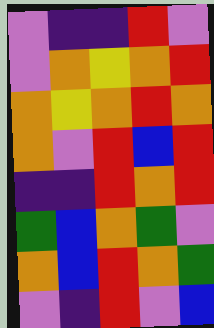[["violet", "indigo", "indigo", "red", "violet"], ["violet", "orange", "yellow", "orange", "red"], ["orange", "yellow", "orange", "red", "orange"], ["orange", "violet", "red", "blue", "red"], ["indigo", "indigo", "red", "orange", "red"], ["green", "blue", "orange", "green", "violet"], ["orange", "blue", "red", "orange", "green"], ["violet", "indigo", "red", "violet", "blue"]]